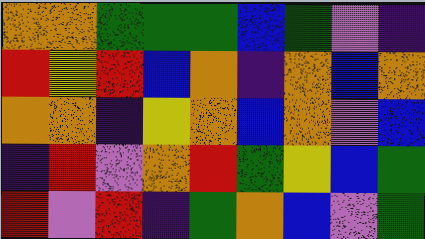[["orange", "orange", "green", "green", "green", "blue", "green", "violet", "indigo"], ["red", "yellow", "red", "blue", "orange", "indigo", "orange", "blue", "orange"], ["orange", "orange", "indigo", "yellow", "orange", "blue", "orange", "violet", "blue"], ["indigo", "red", "violet", "orange", "red", "green", "yellow", "blue", "green"], ["red", "violet", "red", "indigo", "green", "orange", "blue", "violet", "green"]]